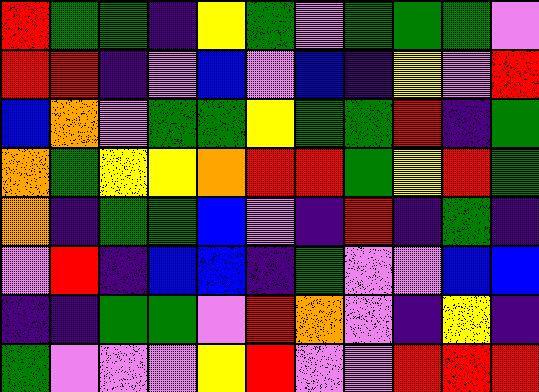[["red", "green", "green", "indigo", "yellow", "green", "violet", "green", "green", "green", "violet"], ["red", "red", "indigo", "violet", "blue", "violet", "blue", "indigo", "yellow", "violet", "red"], ["blue", "orange", "violet", "green", "green", "yellow", "green", "green", "red", "indigo", "green"], ["orange", "green", "yellow", "yellow", "orange", "red", "red", "green", "yellow", "red", "green"], ["orange", "indigo", "green", "green", "blue", "violet", "indigo", "red", "indigo", "green", "indigo"], ["violet", "red", "indigo", "blue", "blue", "indigo", "green", "violet", "violet", "blue", "blue"], ["indigo", "indigo", "green", "green", "violet", "red", "orange", "violet", "indigo", "yellow", "indigo"], ["green", "violet", "violet", "violet", "yellow", "red", "violet", "violet", "red", "red", "red"]]